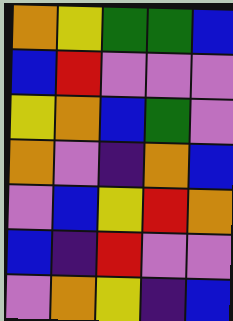[["orange", "yellow", "green", "green", "blue"], ["blue", "red", "violet", "violet", "violet"], ["yellow", "orange", "blue", "green", "violet"], ["orange", "violet", "indigo", "orange", "blue"], ["violet", "blue", "yellow", "red", "orange"], ["blue", "indigo", "red", "violet", "violet"], ["violet", "orange", "yellow", "indigo", "blue"]]